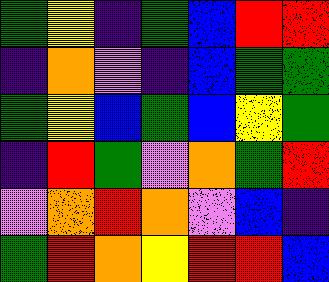[["green", "yellow", "indigo", "green", "blue", "red", "red"], ["indigo", "orange", "violet", "indigo", "blue", "green", "green"], ["green", "yellow", "blue", "green", "blue", "yellow", "green"], ["indigo", "red", "green", "violet", "orange", "green", "red"], ["violet", "orange", "red", "orange", "violet", "blue", "indigo"], ["green", "red", "orange", "yellow", "red", "red", "blue"]]